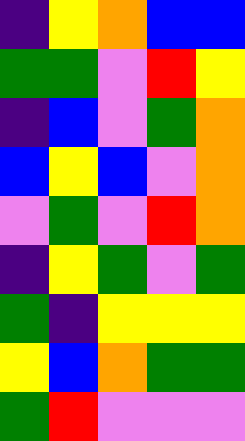[["indigo", "yellow", "orange", "blue", "blue"], ["green", "green", "violet", "red", "yellow"], ["indigo", "blue", "violet", "green", "orange"], ["blue", "yellow", "blue", "violet", "orange"], ["violet", "green", "violet", "red", "orange"], ["indigo", "yellow", "green", "violet", "green"], ["green", "indigo", "yellow", "yellow", "yellow"], ["yellow", "blue", "orange", "green", "green"], ["green", "red", "violet", "violet", "violet"]]